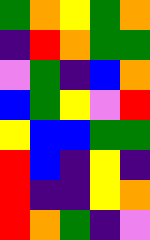[["green", "orange", "yellow", "green", "orange"], ["indigo", "red", "orange", "green", "green"], ["violet", "green", "indigo", "blue", "orange"], ["blue", "green", "yellow", "violet", "red"], ["yellow", "blue", "blue", "green", "green"], ["red", "blue", "indigo", "yellow", "indigo"], ["red", "indigo", "indigo", "yellow", "orange"], ["red", "orange", "green", "indigo", "violet"]]